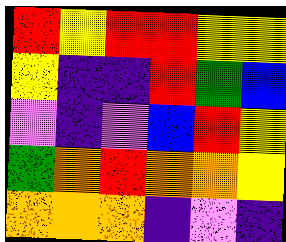[["red", "yellow", "red", "red", "yellow", "yellow"], ["yellow", "indigo", "indigo", "red", "green", "blue"], ["violet", "indigo", "violet", "blue", "red", "yellow"], ["green", "orange", "red", "orange", "orange", "yellow"], ["orange", "orange", "orange", "indigo", "violet", "indigo"]]